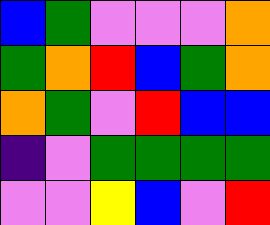[["blue", "green", "violet", "violet", "violet", "orange"], ["green", "orange", "red", "blue", "green", "orange"], ["orange", "green", "violet", "red", "blue", "blue"], ["indigo", "violet", "green", "green", "green", "green"], ["violet", "violet", "yellow", "blue", "violet", "red"]]